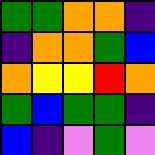[["green", "green", "orange", "orange", "indigo"], ["indigo", "orange", "orange", "green", "blue"], ["orange", "yellow", "yellow", "red", "orange"], ["green", "blue", "green", "green", "indigo"], ["blue", "indigo", "violet", "green", "violet"]]